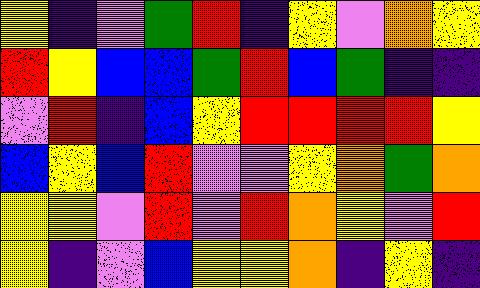[["yellow", "indigo", "violet", "green", "red", "indigo", "yellow", "violet", "orange", "yellow"], ["red", "yellow", "blue", "blue", "green", "red", "blue", "green", "indigo", "indigo"], ["violet", "red", "indigo", "blue", "yellow", "red", "red", "red", "red", "yellow"], ["blue", "yellow", "blue", "red", "violet", "violet", "yellow", "orange", "green", "orange"], ["yellow", "yellow", "violet", "red", "violet", "red", "orange", "yellow", "violet", "red"], ["yellow", "indigo", "violet", "blue", "yellow", "yellow", "orange", "indigo", "yellow", "indigo"]]